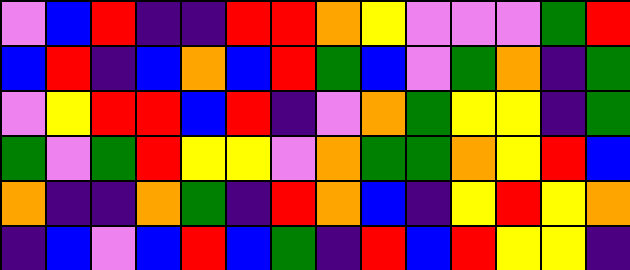[["violet", "blue", "red", "indigo", "indigo", "red", "red", "orange", "yellow", "violet", "violet", "violet", "green", "red"], ["blue", "red", "indigo", "blue", "orange", "blue", "red", "green", "blue", "violet", "green", "orange", "indigo", "green"], ["violet", "yellow", "red", "red", "blue", "red", "indigo", "violet", "orange", "green", "yellow", "yellow", "indigo", "green"], ["green", "violet", "green", "red", "yellow", "yellow", "violet", "orange", "green", "green", "orange", "yellow", "red", "blue"], ["orange", "indigo", "indigo", "orange", "green", "indigo", "red", "orange", "blue", "indigo", "yellow", "red", "yellow", "orange"], ["indigo", "blue", "violet", "blue", "red", "blue", "green", "indigo", "red", "blue", "red", "yellow", "yellow", "indigo"]]